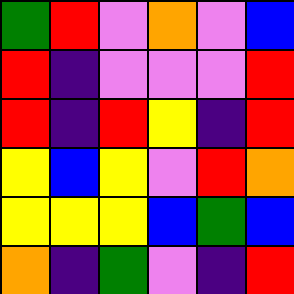[["green", "red", "violet", "orange", "violet", "blue"], ["red", "indigo", "violet", "violet", "violet", "red"], ["red", "indigo", "red", "yellow", "indigo", "red"], ["yellow", "blue", "yellow", "violet", "red", "orange"], ["yellow", "yellow", "yellow", "blue", "green", "blue"], ["orange", "indigo", "green", "violet", "indigo", "red"]]